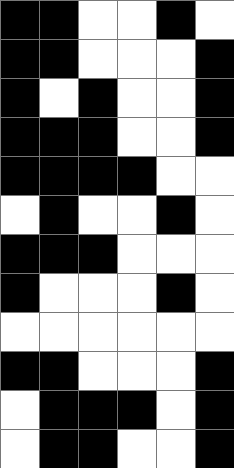[["black", "black", "white", "white", "black", "white"], ["black", "black", "white", "white", "white", "black"], ["black", "white", "black", "white", "white", "black"], ["black", "black", "black", "white", "white", "black"], ["black", "black", "black", "black", "white", "white"], ["white", "black", "white", "white", "black", "white"], ["black", "black", "black", "white", "white", "white"], ["black", "white", "white", "white", "black", "white"], ["white", "white", "white", "white", "white", "white"], ["black", "black", "white", "white", "white", "black"], ["white", "black", "black", "black", "white", "black"], ["white", "black", "black", "white", "white", "black"]]